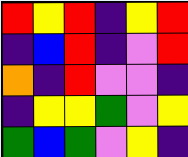[["red", "yellow", "red", "indigo", "yellow", "red"], ["indigo", "blue", "red", "indigo", "violet", "red"], ["orange", "indigo", "red", "violet", "violet", "indigo"], ["indigo", "yellow", "yellow", "green", "violet", "yellow"], ["green", "blue", "green", "violet", "yellow", "indigo"]]